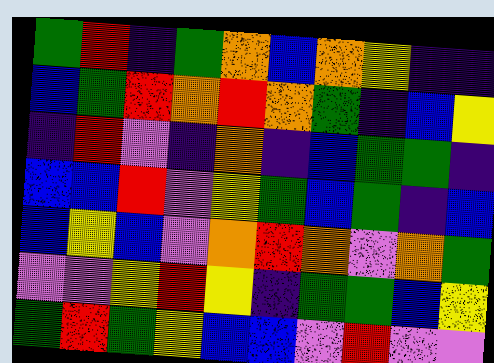[["green", "red", "indigo", "green", "orange", "blue", "orange", "yellow", "indigo", "indigo"], ["blue", "green", "red", "orange", "red", "orange", "green", "indigo", "blue", "yellow"], ["indigo", "red", "violet", "indigo", "orange", "indigo", "blue", "green", "green", "indigo"], ["blue", "blue", "red", "violet", "yellow", "green", "blue", "green", "indigo", "blue"], ["blue", "yellow", "blue", "violet", "orange", "red", "orange", "violet", "orange", "green"], ["violet", "violet", "yellow", "red", "yellow", "indigo", "green", "green", "blue", "yellow"], ["green", "red", "green", "yellow", "blue", "blue", "violet", "red", "violet", "violet"]]